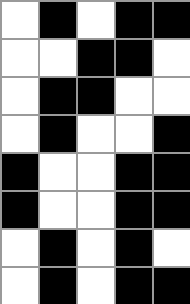[["white", "black", "white", "black", "black"], ["white", "white", "black", "black", "white"], ["white", "black", "black", "white", "white"], ["white", "black", "white", "white", "black"], ["black", "white", "white", "black", "black"], ["black", "white", "white", "black", "black"], ["white", "black", "white", "black", "white"], ["white", "black", "white", "black", "black"]]